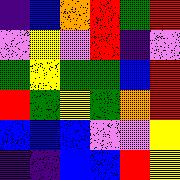[["indigo", "blue", "orange", "red", "green", "red"], ["violet", "yellow", "violet", "red", "indigo", "violet"], ["green", "yellow", "green", "green", "blue", "red"], ["red", "green", "yellow", "green", "orange", "red"], ["blue", "blue", "blue", "violet", "violet", "yellow"], ["indigo", "indigo", "blue", "blue", "red", "yellow"]]